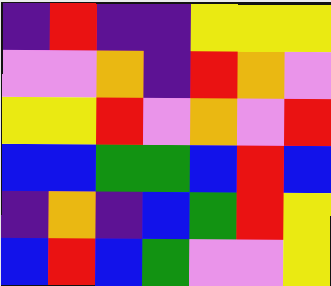[["indigo", "red", "indigo", "indigo", "yellow", "yellow", "yellow"], ["violet", "violet", "orange", "indigo", "red", "orange", "violet"], ["yellow", "yellow", "red", "violet", "orange", "violet", "red"], ["blue", "blue", "green", "green", "blue", "red", "blue"], ["indigo", "orange", "indigo", "blue", "green", "red", "yellow"], ["blue", "red", "blue", "green", "violet", "violet", "yellow"]]